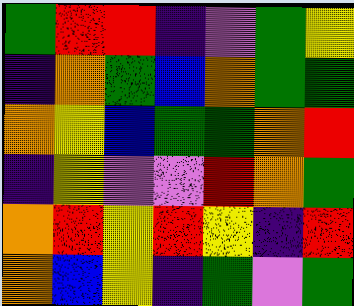[["green", "red", "red", "indigo", "violet", "green", "yellow"], ["indigo", "orange", "green", "blue", "orange", "green", "green"], ["orange", "yellow", "blue", "green", "green", "orange", "red"], ["indigo", "yellow", "violet", "violet", "red", "orange", "green"], ["orange", "red", "yellow", "red", "yellow", "indigo", "red"], ["orange", "blue", "yellow", "indigo", "green", "violet", "green"]]